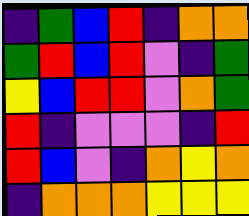[["indigo", "green", "blue", "red", "indigo", "orange", "orange"], ["green", "red", "blue", "red", "violet", "indigo", "green"], ["yellow", "blue", "red", "red", "violet", "orange", "green"], ["red", "indigo", "violet", "violet", "violet", "indigo", "red"], ["red", "blue", "violet", "indigo", "orange", "yellow", "orange"], ["indigo", "orange", "orange", "orange", "yellow", "yellow", "yellow"]]